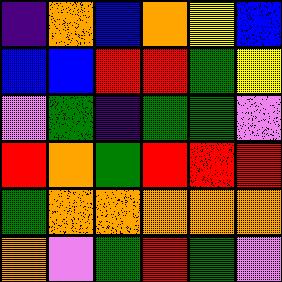[["indigo", "orange", "blue", "orange", "yellow", "blue"], ["blue", "blue", "red", "red", "green", "yellow"], ["violet", "green", "indigo", "green", "green", "violet"], ["red", "orange", "green", "red", "red", "red"], ["green", "orange", "orange", "orange", "orange", "orange"], ["orange", "violet", "green", "red", "green", "violet"]]